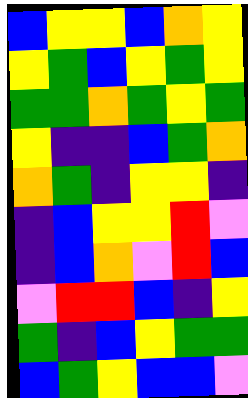[["blue", "yellow", "yellow", "blue", "orange", "yellow"], ["yellow", "green", "blue", "yellow", "green", "yellow"], ["green", "green", "orange", "green", "yellow", "green"], ["yellow", "indigo", "indigo", "blue", "green", "orange"], ["orange", "green", "indigo", "yellow", "yellow", "indigo"], ["indigo", "blue", "yellow", "yellow", "red", "violet"], ["indigo", "blue", "orange", "violet", "red", "blue"], ["violet", "red", "red", "blue", "indigo", "yellow"], ["green", "indigo", "blue", "yellow", "green", "green"], ["blue", "green", "yellow", "blue", "blue", "violet"]]